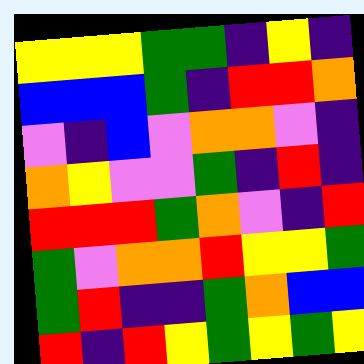[["yellow", "yellow", "yellow", "green", "green", "indigo", "yellow", "indigo"], ["blue", "blue", "blue", "green", "indigo", "red", "red", "orange"], ["violet", "indigo", "blue", "violet", "orange", "orange", "violet", "indigo"], ["orange", "yellow", "violet", "violet", "green", "indigo", "red", "indigo"], ["red", "red", "red", "green", "orange", "violet", "indigo", "red"], ["green", "violet", "orange", "orange", "red", "yellow", "yellow", "green"], ["green", "red", "indigo", "indigo", "green", "orange", "blue", "blue"], ["red", "indigo", "red", "yellow", "green", "yellow", "green", "yellow"]]